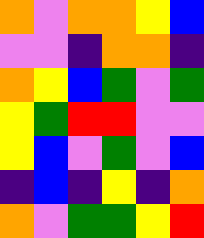[["orange", "violet", "orange", "orange", "yellow", "blue"], ["violet", "violet", "indigo", "orange", "orange", "indigo"], ["orange", "yellow", "blue", "green", "violet", "green"], ["yellow", "green", "red", "red", "violet", "violet"], ["yellow", "blue", "violet", "green", "violet", "blue"], ["indigo", "blue", "indigo", "yellow", "indigo", "orange"], ["orange", "violet", "green", "green", "yellow", "red"]]